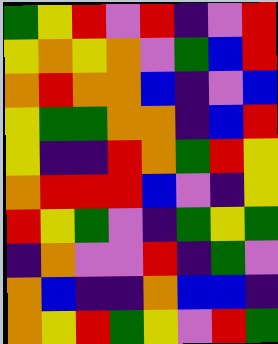[["green", "yellow", "red", "violet", "red", "indigo", "violet", "red"], ["yellow", "orange", "yellow", "orange", "violet", "green", "blue", "red"], ["orange", "red", "orange", "orange", "blue", "indigo", "violet", "blue"], ["yellow", "green", "green", "orange", "orange", "indigo", "blue", "red"], ["yellow", "indigo", "indigo", "red", "orange", "green", "red", "yellow"], ["orange", "red", "red", "red", "blue", "violet", "indigo", "yellow"], ["red", "yellow", "green", "violet", "indigo", "green", "yellow", "green"], ["indigo", "orange", "violet", "violet", "red", "indigo", "green", "violet"], ["orange", "blue", "indigo", "indigo", "orange", "blue", "blue", "indigo"], ["orange", "yellow", "red", "green", "yellow", "violet", "red", "green"]]